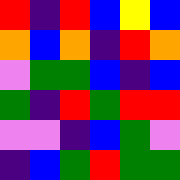[["red", "indigo", "red", "blue", "yellow", "blue"], ["orange", "blue", "orange", "indigo", "red", "orange"], ["violet", "green", "green", "blue", "indigo", "blue"], ["green", "indigo", "red", "green", "red", "red"], ["violet", "violet", "indigo", "blue", "green", "violet"], ["indigo", "blue", "green", "red", "green", "green"]]